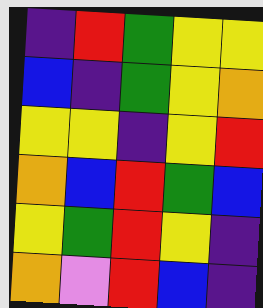[["indigo", "red", "green", "yellow", "yellow"], ["blue", "indigo", "green", "yellow", "orange"], ["yellow", "yellow", "indigo", "yellow", "red"], ["orange", "blue", "red", "green", "blue"], ["yellow", "green", "red", "yellow", "indigo"], ["orange", "violet", "red", "blue", "indigo"]]